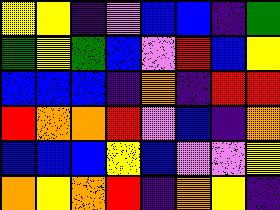[["yellow", "yellow", "indigo", "violet", "blue", "blue", "indigo", "green"], ["green", "yellow", "green", "blue", "violet", "red", "blue", "yellow"], ["blue", "blue", "blue", "indigo", "orange", "indigo", "red", "red"], ["red", "orange", "orange", "red", "violet", "blue", "indigo", "orange"], ["blue", "blue", "blue", "yellow", "blue", "violet", "violet", "yellow"], ["orange", "yellow", "orange", "red", "indigo", "orange", "yellow", "indigo"]]